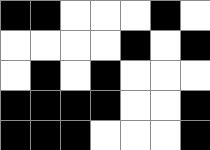[["black", "black", "white", "white", "white", "black", "white"], ["white", "white", "white", "white", "black", "white", "black"], ["white", "black", "white", "black", "white", "white", "white"], ["black", "black", "black", "black", "white", "white", "black"], ["black", "black", "black", "white", "white", "white", "black"]]